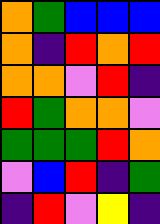[["orange", "green", "blue", "blue", "blue"], ["orange", "indigo", "red", "orange", "red"], ["orange", "orange", "violet", "red", "indigo"], ["red", "green", "orange", "orange", "violet"], ["green", "green", "green", "red", "orange"], ["violet", "blue", "red", "indigo", "green"], ["indigo", "red", "violet", "yellow", "indigo"]]